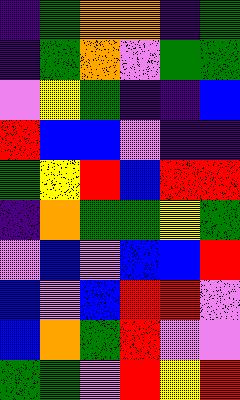[["indigo", "green", "orange", "orange", "indigo", "green"], ["indigo", "green", "orange", "violet", "green", "green"], ["violet", "yellow", "green", "indigo", "indigo", "blue"], ["red", "blue", "blue", "violet", "indigo", "indigo"], ["green", "yellow", "red", "blue", "red", "red"], ["indigo", "orange", "green", "green", "yellow", "green"], ["violet", "blue", "violet", "blue", "blue", "red"], ["blue", "violet", "blue", "red", "red", "violet"], ["blue", "orange", "green", "red", "violet", "violet"], ["green", "green", "violet", "red", "yellow", "red"]]